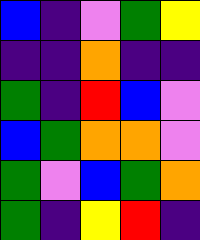[["blue", "indigo", "violet", "green", "yellow"], ["indigo", "indigo", "orange", "indigo", "indigo"], ["green", "indigo", "red", "blue", "violet"], ["blue", "green", "orange", "orange", "violet"], ["green", "violet", "blue", "green", "orange"], ["green", "indigo", "yellow", "red", "indigo"]]